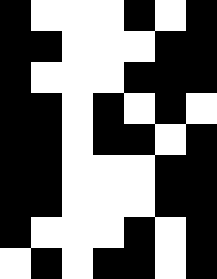[["black", "white", "white", "white", "black", "white", "black"], ["black", "black", "white", "white", "white", "black", "black"], ["black", "white", "white", "white", "black", "black", "black"], ["black", "black", "white", "black", "white", "black", "white"], ["black", "black", "white", "black", "black", "white", "black"], ["black", "black", "white", "white", "white", "black", "black"], ["black", "black", "white", "white", "white", "black", "black"], ["black", "white", "white", "white", "black", "white", "black"], ["white", "black", "white", "black", "black", "white", "black"]]